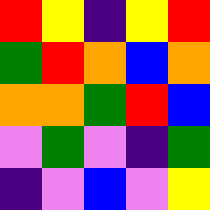[["red", "yellow", "indigo", "yellow", "red"], ["green", "red", "orange", "blue", "orange"], ["orange", "orange", "green", "red", "blue"], ["violet", "green", "violet", "indigo", "green"], ["indigo", "violet", "blue", "violet", "yellow"]]